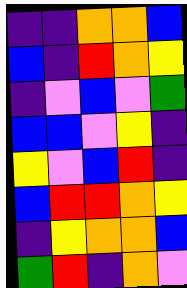[["indigo", "indigo", "orange", "orange", "blue"], ["blue", "indigo", "red", "orange", "yellow"], ["indigo", "violet", "blue", "violet", "green"], ["blue", "blue", "violet", "yellow", "indigo"], ["yellow", "violet", "blue", "red", "indigo"], ["blue", "red", "red", "orange", "yellow"], ["indigo", "yellow", "orange", "orange", "blue"], ["green", "red", "indigo", "orange", "violet"]]